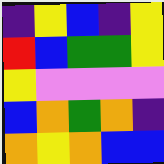[["indigo", "yellow", "blue", "indigo", "yellow"], ["red", "blue", "green", "green", "yellow"], ["yellow", "violet", "violet", "violet", "violet"], ["blue", "orange", "green", "orange", "indigo"], ["orange", "yellow", "orange", "blue", "blue"]]